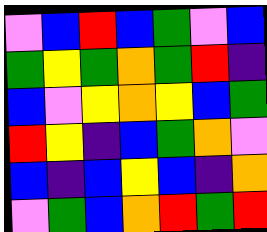[["violet", "blue", "red", "blue", "green", "violet", "blue"], ["green", "yellow", "green", "orange", "green", "red", "indigo"], ["blue", "violet", "yellow", "orange", "yellow", "blue", "green"], ["red", "yellow", "indigo", "blue", "green", "orange", "violet"], ["blue", "indigo", "blue", "yellow", "blue", "indigo", "orange"], ["violet", "green", "blue", "orange", "red", "green", "red"]]